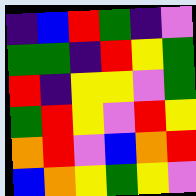[["indigo", "blue", "red", "green", "indigo", "violet"], ["green", "green", "indigo", "red", "yellow", "green"], ["red", "indigo", "yellow", "yellow", "violet", "green"], ["green", "red", "yellow", "violet", "red", "yellow"], ["orange", "red", "violet", "blue", "orange", "red"], ["blue", "orange", "yellow", "green", "yellow", "violet"]]